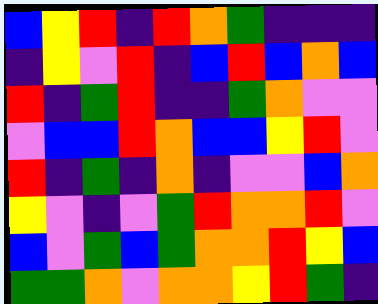[["blue", "yellow", "red", "indigo", "red", "orange", "green", "indigo", "indigo", "indigo"], ["indigo", "yellow", "violet", "red", "indigo", "blue", "red", "blue", "orange", "blue"], ["red", "indigo", "green", "red", "indigo", "indigo", "green", "orange", "violet", "violet"], ["violet", "blue", "blue", "red", "orange", "blue", "blue", "yellow", "red", "violet"], ["red", "indigo", "green", "indigo", "orange", "indigo", "violet", "violet", "blue", "orange"], ["yellow", "violet", "indigo", "violet", "green", "red", "orange", "orange", "red", "violet"], ["blue", "violet", "green", "blue", "green", "orange", "orange", "red", "yellow", "blue"], ["green", "green", "orange", "violet", "orange", "orange", "yellow", "red", "green", "indigo"]]